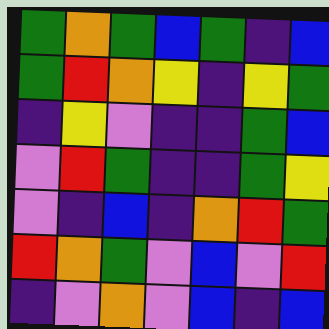[["green", "orange", "green", "blue", "green", "indigo", "blue"], ["green", "red", "orange", "yellow", "indigo", "yellow", "green"], ["indigo", "yellow", "violet", "indigo", "indigo", "green", "blue"], ["violet", "red", "green", "indigo", "indigo", "green", "yellow"], ["violet", "indigo", "blue", "indigo", "orange", "red", "green"], ["red", "orange", "green", "violet", "blue", "violet", "red"], ["indigo", "violet", "orange", "violet", "blue", "indigo", "blue"]]